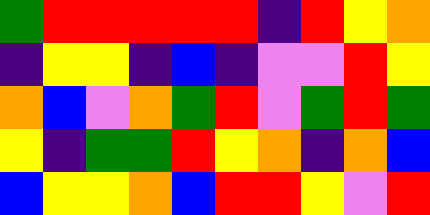[["green", "red", "red", "red", "red", "red", "indigo", "red", "yellow", "orange"], ["indigo", "yellow", "yellow", "indigo", "blue", "indigo", "violet", "violet", "red", "yellow"], ["orange", "blue", "violet", "orange", "green", "red", "violet", "green", "red", "green"], ["yellow", "indigo", "green", "green", "red", "yellow", "orange", "indigo", "orange", "blue"], ["blue", "yellow", "yellow", "orange", "blue", "red", "red", "yellow", "violet", "red"]]